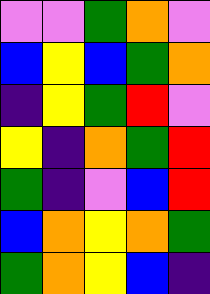[["violet", "violet", "green", "orange", "violet"], ["blue", "yellow", "blue", "green", "orange"], ["indigo", "yellow", "green", "red", "violet"], ["yellow", "indigo", "orange", "green", "red"], ["green", "indigo", "violet", "blue", "red"], ["blue", "orange", "yellow", "orange", "green"], ["green", "orange", "yellow", "blue", "indigo"]]